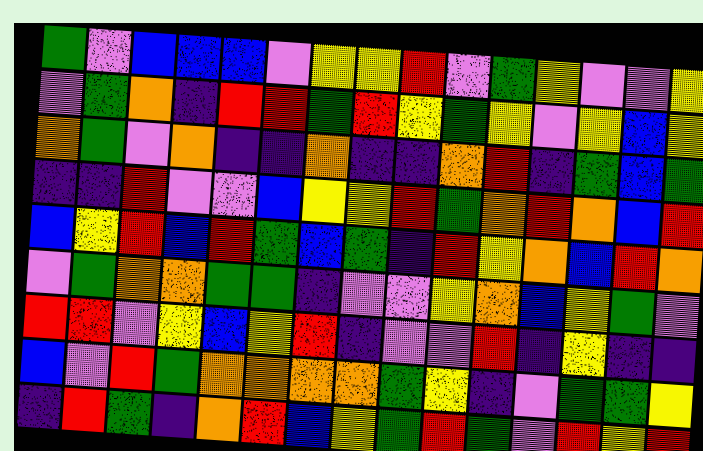[["green", "violet", "blue", "blue", "blue", "violet", "yellow", "yellow", "red", "violet", "green", "yellow", "violet", "violet", "yellow"], ["violet", "green", "orange", "indigo", "red", "red", "green", "red", "yellow", "green", "yellow", "violet", "yellow", "blue", "yellow"], ["orange", "green", "violet", "orange", "indigo", "indigo", "orange", "indigo", "indigo", "orange", "red", "indigo", "green", "blue", "green"], ["indigo", "indigo", "red", "violet", "violet", "blue", "yellow", "yellow", "red", "green", "orange", "red", "orange", "blue", "red"], ["blue", "yellow", "red", "blue", "red", "green", "blue", "green", "indigo", "red", "yellow", "orange", "blue", "red", "orange"], ["violet", "green", "orange", "orange", "green", "green", "indigo", "violet", "violet", "yellow", "orange", "blue", "yellow", "green", "violet"], ["red", "red", "violet", "yellow", "blue", "yellow", "red", "indigo", "violet", "violet", "red", "indigo", "yellow", "indigo", "indigo"], ["blue", "violet", "red", "green", "orange", "orange", "orange", "orange", "green", "yellow", "indigo", "violet", "green", "green", "yellow"], ["indigo", "red", "green", "indigo", "orange", "red", "blue", "yellow", "green", "red", "green", "violet", "red", "yellow", "red"]]